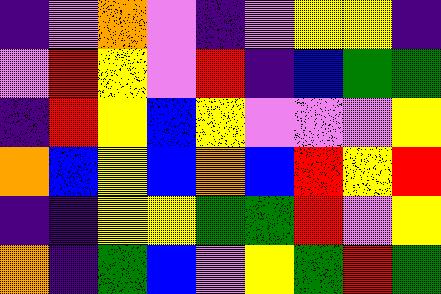[["indigo", "violet", "orange", "violet", "indigo", "violet", "yellow", "yellow", "indigo"], ["violet", "red", "yellow", "violet", "red", "indigo", "blue", "green", "green"], ["indigo", "red", "yellow", "blue", "yellow", "violet", "violet", "violet", "yellow"], ["orange", "blue", "yellow", "blue", "orange", "blue", "red", "yellow", "red"], ["indigo", "indigo", "yellow", "yellow", "green", "green", "red", "violet", "yellow"], ["orange", "indigo", "green", "blue", "violet", "yellow", "green", "red", "green"]]